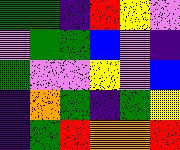[["green", "green", "indigo", "red", "yellow", "violet"], ["violet", "green", "green", "blue", "violet", "indigo"], ["green", "violet", "violet", "yellow", "violet", "blue"], ["indigo", "orange", "green", "indigo", "green", "yellow"], ["indigo", "green", "red", "orange", "orange", "red"]]